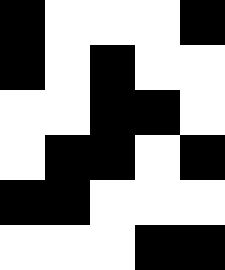[["black", "white", "white", "white", "black"], ["black", "white", "black", "white", "white"], ["white", "white", "black", "black", "white"], ["white", "black", "black", "white", "black"], ["black", "black", "white", "white", "white"], ["white", "white", "white", "black", "black"]]